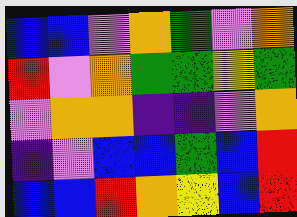[["blue", "blue", "violet", "orange", "green", "violet", "orange"], ["red", "violet", "orange", "green", "green", "yellow", "green"], ["violet", "orange", "orange", "indigo", "indigo", "violet", "orange"], ["indigo", "violet", "blue", "blue", "green", "blue", "red"], ["blue", "blue", "red", "orange", "yellow", "blue", "red"]]